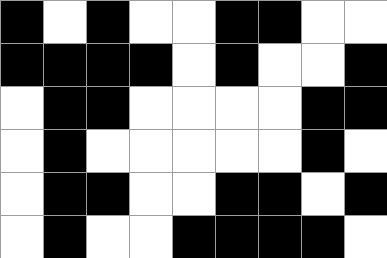[["black", "white", "black", "white", "white", "black", "black", "white", "white"], ["black", "black", "black", "black", "white", "black", "white", "white", "black"], ["white", "black", "black", "white", "white", "white", "white", "black", "black"], ["white", "black", "white", "white", "white", "white", "white", "black", "white"], ["white", "black", "black", "white", "white", "black", "black", "white", "black"], ["white", "black", "white", "white", "black", "black", "black", "black", "white"]]